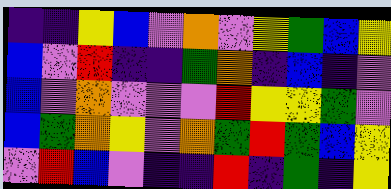[["indigo", "indigo", "yellow", "blue", "violet", "orange", "violet", "yellow", "green", "blue", "yellow"], ["blue", "violet", "red", "indigo", "indigo", "green", "orange", "indigo", "blue", "indigo", "violet"], ["blue", "violet", "orange", "violet", "violet", "violet", "red", "yellow", "yellow", "green", "violet"], ["blue", "green", "orange", "yellow", "violet", "orange", "green", "red", "green", "blue", "yellow"], ["violet", "red", "blue", "violet", "indigo", "indigo", "red", "indigo", "green", "indigo", "yellow"]]